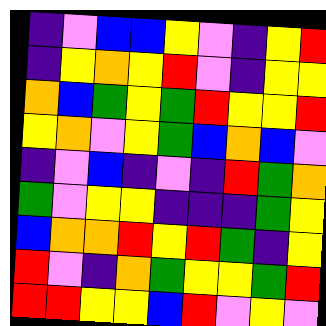[["indigo", "violet", "blue", "blue", "yellow", "violet", "indigo", "yellow", "red"], ["indigo", "yellow", "orange", "yellow", "red", "violet", "indigo", "yellow", "yellow"], ["orange", "blue", "green", "yellow", "green", "red", "yellow", "yellow", "red"], ["yellow", "orange", "violet", "yellow", "green", "blue", "orange", "blue", "violet"], ["indigo", "violet", "blue", "indigo", "violet", "indigo", "red", "green", "orange"], ["green", "violet", "yellow", "yellow", "indigo", "indigo", "indigo", "green", "yellow"], ["blue", "orange", "orange", "red", "yellow", "red", "green", "indigo", "yellow"], ["red", "violet", "indigo", "orange", "green", "yellow", "yellow", "green", "red"], ["red", "red", "yellow", "yellow", "blue", "red", "violet", "yellow", "violet"]]